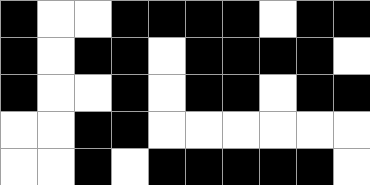[["black", "white", "white", "black", "black", "black", "black", "white", "black", "black"], ["black", "white", "black", "black", "white", "black", "black", "black", "black", "white"], ["black", "white", "white", "black", "white", "black", "black", "white", "black", "black"], ["white", "white", "black", "black", "white", "white", "white", "white", "white", "white"], ["white", "white", "black", "white", "black", "black", "black", "black", "black", "white"]]